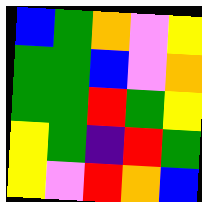[["blue", "green", "orange", "violet", "yellow"], ["green", "green", "blue", "violet", "orange"], ["green", "green", "red", "green", "yellow"], ["yellow", "green", "indigo", "red", "green"], ["yellow", "violet", "red", "orange", "blue"]]